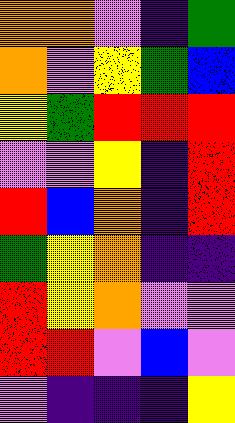[["orange", "orange", "violet", "indigo", "green"], ["orange", "violet", "yellow", "green", "blue"], ["yellow", "green", "red", "red", "red"], ["violet", "violet", "yellow", "indigo", "red"], ["red", "blue", "orange", "indigo", "red"], ["green", "yellow", "orange", "indigo", "indigo"], ["red", "yellow", "orange", "violet", "violet"], ["red", "red", "violet", "blue", "violet"], ["violet", "indigo", "indigo", "indigo", "yellow"]]